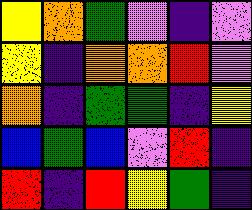[["yellow", "orange", "green", "violet", "indigo", "violet"], ["yellow", "indigo", "orange", "orange", "red", "violet"], ["orange", "indigo", "green", "green", "indigo", "yellow"], ["blue", "green", "blue", "violet", "red", "indigo"], ["red", "indigo", "red", "yellow", "green", "indigo"]]